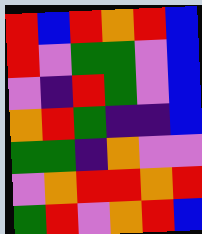[["red", "blue", "red", "orange", "red", "blue"], ["red", "violet", "green", "green", "violet", "blue"], ["violet", "indigo", "red", "green", "violet", "blue"], ["orange", "red", "green", "indigo", "indigo", "blue"], ["green", "green", "indigo", "orange", "violet", "violet"], ["violet", "orange", "red", "red", "orange", "red"], ["green", "red", "violet", "orange", "red", "blue"]]